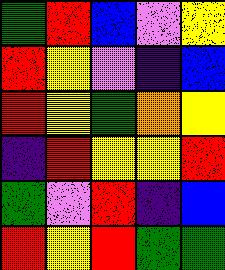[["green", "red", "blue", "violet", "yellow"], ["red", "yellow", "violet", "indigo", "blue"], ["red", "yellow", "green", "orange", "yellow"], ["indigo", "red", "yellow", "yellow", "red"], ["green", "violet", "red", "indigo", "blue"], ["red", "yellow", "red", "green", "green"]]